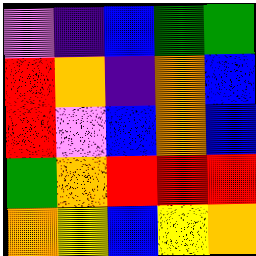[["violet", "indigo", "blue", "green", "green"], ["red", "orange", "indigo", "orange", "blue"], ["red", "violet", "blue", "orange", "blue"], ["green", "orange", "red", "red", "red"], ["orange", "yellow", "blue", "yellow", "orange"]]